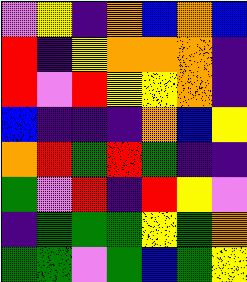[["violet", "yellow", "indigo", "orange", "blue", "orange", "blue"], ["red", "indigo", "yellow", "orange", "orange", "orange", "indigo"], ["red", "violet", "red", "yellow", "yellow", "orange", "indigo"], ["blue", "indigo", "indigo", "indigo", "orange", "blue", "yellow"], ["orange", "red", "green", "red", "green", "indigo", "indigo"], ["green", "violet", "red", "indigo", "red", "yellow", "violet"], ["indigo", "green", "green", "green", "yellow", "green", "orange"], ["green", "green", "violet", "green", "blue", "green", "yellow"]]